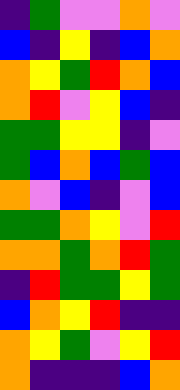[["indigo", "green", "violet", "violet", "orange", "violet"], ["blue", "indigo", "yellow", "indigo", "blue", "orange"], ["orange", "yellow", "green", "red", "orange", "blue"], ["orange", "red", "violet", "yellow", "blue", "indigo"], ["green", "green", "yellow", "yellow", "indigo", "violet"], ["green", "blue", "orange", "blue", "green", "blue"], ["orange", "violet", "blue", "indigo", "violet", "blue"], ["green", "green", "orange", "yellow", "violet", "red"], ["orange", "orange", "green", "orange", "red", "green"], ["indigo", "red", "green", "green", "yellow", "green"], ["blue", "orange", "yellow", "red", "indigo", "indigo"], ["orange", "yellow", "green", "violet", "yellow", "red"], ["orange", "indigo", "indigo", "indigo", "blue", "orange"]]